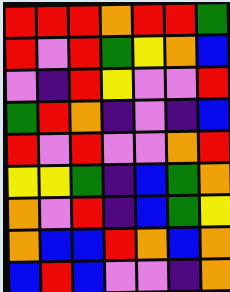[["red", "red", "red", "orange", "red", "red", "green"], ["red", "violet", "red", "green", "yellow", "orange", "blue"], ["violet", "indigo", "red", "yellow", "violet", "violet", "red"], ["green", "red", "orange", "indigo", "violet", "indigo", "blue"], ["red", "violet", "red", "violet", "violet", "orange", "red"], ["yellow", "yellow", "green", "indigo", "blue", "green", "orange"], ["orange", "violet", "red", "indigo", "blue", "green", "yellow"], ["orange", "blue", "blue", "red", "orange", "blue", "orange"], ["blue", "red", "blue", "violet", "violet", "indigo", "orange"]]